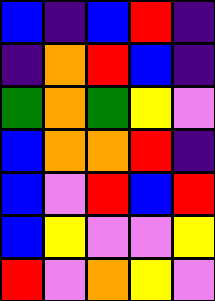[["blue", "indigo", "blue", "red", "indigo"], ["indigo", "orange", "red", "blue", "indigo"], ["green", "orange", "green", "yellow", "violet"], ["blue", "orange", "orange", "red", "indigo"], ["blue", "violet", "red", "blue", "red"], ["blue", "yellow", "violet", "violet", "yellow"], ["red", "violet", "orange", "yellow", "violet"]]